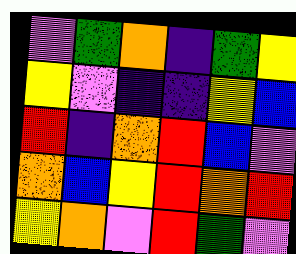[["violet", "green", "orange", "indigo", "green", "yellow"], ["yellow", "violet", "indigo", "indigo", "yellow", "blue"], ["red", "indigo", "orange", "red", "blue", "violet"], ["orange", "blue", "yellow", "red", "orange", "red"], ["yellow", "orange", "violet", "red", "green", "violet"]]